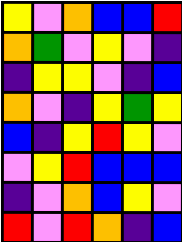[["yellow", "violet", "orange", "blue", "blue", "red"], ["orange", "green", "violet", "yellow", "violet", "indigo"], ["indigo", "yellow", "yellow", "violet", "indigo", "blue"], ["orange", "violet", "indigo", "yellow", "green", "yellow"], ["blue", "indigo", "yellow", "red", "yellow", "violet"], ["violet", "yellow", "red", "blue", "blue", "blue"], ["indigo", "violet", "orange", "blue", "yellow", "violet"], ["red", "violet", "red", "orange", "indigo", "blue"]]